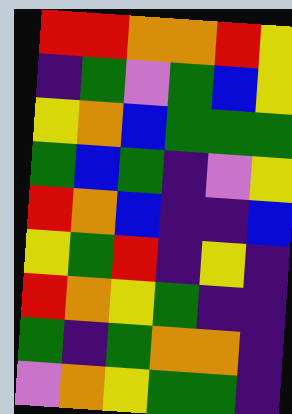[["red", "red", "orange", "orange", "red", "yellow"], ["indigo", "green", "violet", "green", "blue", "yellow"], ["yellow", "orange", "blue", "green", "green", "green"], ["green", "blue", "green", "indigo", "violet", "yellow"], ["red", "orange", "blue", "indigo", "indigo", "blue"], ["yellow", "green", "red", "indigo", "yellow", "indigo"], ["red", "orange", "yellow", "green", "indigo", "indigo"], ["green", "indigo", "green", "orange", "orange", "indigo"], ["violet", "orange", "yellow", "green", "green", "indigo"]]